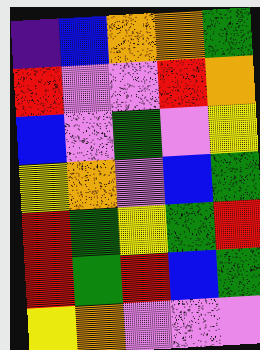[["indigo", "blue", "orange", "orange", "green"], ["red", "violet", "violet", "red", "orange"], ["blue", "violet", "green", "violet", "yellow"], ["yellow", "orange", "violet", "blue", "green"], ["red", "green", "yellow", "green", "red"], ["red", "green", "red", "blue", "green"], ["yellow", "orange", "violet", "violet", "violet"]]